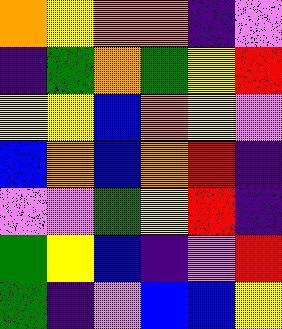[["orange", "yellow", "orange", "orange", "indigo", "violet"], ["indigo", "green", "orange", "green", "yellow", "red"], ["yellow", "yellow", "blue", "orange", "yellow", "violet"], ["blue", "orange", "blue", "orange", "red", "indigo"], ["violet", "violet", "green", "yellow", "red", "indigo"], ["green", "yellow", "blue", "indigo", "violet", "red"], ["green", "indigo", "violet", "blue", "blue", "yellow"]]